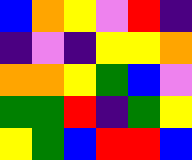[["blue", "orange", "yellow", "violet", "red", "indigo"], ["indigo", "violet", "indigo", "yellow", "yellow", "orange"], ["orange", "orange", "yellow", "green", "blue", "violet"], ["green", "green", "red", "indigo", "green", "yellow"], ["yellow", "green", "blue", "red", "red", "blue"]]